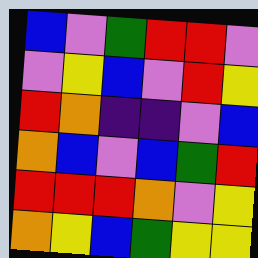[["blue", "violet", "green", "red", "red", "violet"], ["violet", "yellow", "blue", "violet", "red", "yellow"], ["red", "orange", "indigo", "indigo", "violet", "blue"], ["orange", "blue", "violet", "blue", "green", "red"], ["red", "red", "red", "orange", "violet", "yellow"], ["orange", "yellow", "blue", "green", "yellow", "yellow"]]